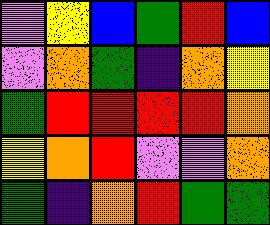[["violet", "yellow", "blue", "green", "red", "blue"], ["violet", "orange", "green", "indigo", "orange", "yellow"], ["green", "red", "red", "red", "red", "orange"], ["yellow", "orange", "red", "violet", "violet", "orange"], ["green", "indigo", "orange", "red", "green", "green"]]